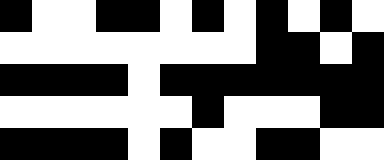[["black", "white", "white", "black", "black", "white", "black", "white", "black", "white", "black", "white"], ["white", "white", "white", "white", "white", "white", "white", "white", "black", "black", "white", "black"], ["black", "black", "black", "black", "white", "black", "black", "black", "black", "black", "black", "black"], ["white", "white", "white", "white", "white", "white", "black", "white", "white", "white", "black", "black"], ["black", "black", "black", "black", "white", "black", "white", "white", "black", "black", "white", "white"]]